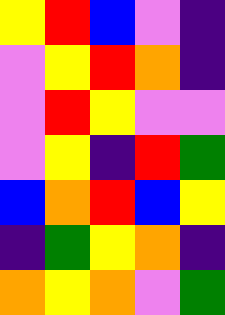[["yellow", "red", "blue", "violet", "indigo"], ["violet", "yellow", "red", "orange", "indigo"], ["violet", "red", "yellow", "violet", "violet"], ["violet", "yellow", "indigo", "red", "green"], ["blue", "orange", "red", "blue", "yellow"], ["indigo", "green", "yellow", "orange", "indigo"], ["orange", "yellow", "orange", "violet", "green"]]